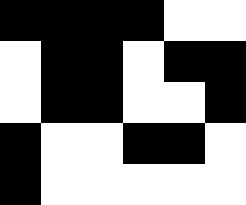[["black", "black", "black", "black", "white", "white"], ["white", "black", "black", "white", "black", "black"], ["white", "black", "black", "white", "white", "black"], ["black", "white", "white", "black", "black", "white"], ["black", "white", "white", "white", "white", "white"]]